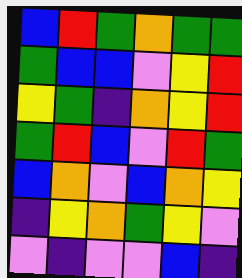[["blue", "red", "green", "orange", "green", "green"], ["green", "blue", "blue", "violet", "yellow", "red"], ["yellow", "green", "indigo", "orange", "yellow", "red"], ["green", "red", "blue", "violet", "red", "green"], ["blue", "orange", "violet", "blue", "orange", "yellow"], ["indigo", "yellow", "orange", "green", "yellow", "violet"], ["violet", "indigo", "violet", "violet", "blue", "indigo"]]